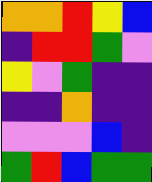[["orange", "orange", "red", "yellow", "blue"], ["indigo", "red", "red", "green", "violet"], ["yellow", "violet", "green", "indigo", "indigo"], ["indigo", "indigo", "orange", "indigo", "indigo"], ["violet", "violet", "violet", "blue", "indigo"], ["green", "red", "blue", "green", "green"]]